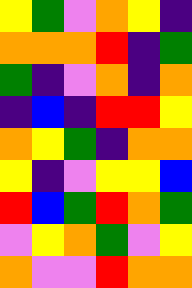[["yellow", "green", "violet", "orange", "yellow", "indigo"], ["orange", "orange", "orange", "red", "indigo", "green"], ["green", "indigo", "violet", "orange", "indigo", "orange"], ["indigo", "blue", "indigo", "red", "red", "yellow"], ["orange", "yellow", "green", "indigo", "orange", "orange"], ["yellow", "indigo", "violet", "yellow", "yellow", "blue"], ["red", "blue", "green", "red", "orange", "green"], ["violet", "yellow", "orange", "green", "violet", "yellow"], ["orange", "violet", "violet", "red", "orange", "orange"]]